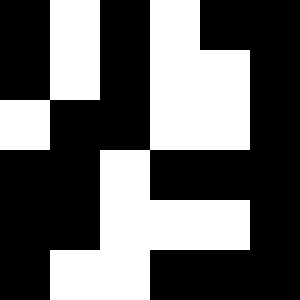[["black", "white", "black", "white", "black", "black"], ["black", "white", "black", "white", "white", "black"], ["white", "black", "black", "white", "white", "black"], ["black", "black", "white", "black", "black", "black"], ["black", "black", "white", "white", "white", "black"], ["black", "white", "white", "black", "black", "black"]]